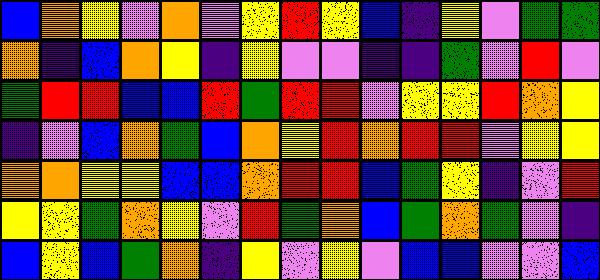[["blue", "orange", "yellow", "violet", "orange", "violet", "yellow", "red", "yellow", "blue", "indigo", "yellow", "violet", "green", "green"], ["orange", "indigo", "blue", "orange", "yellow", "indigo", "yellow", "violet", "violet", "indigo", "indigo", "green", "violet", "red", "violet"], ["green", "red", "red", "blue", "blue", "red", "green", "red", "red", "violet", "yellow", "yellow", "red", "orange", "yellow"], ["indigo", "violet", "blue", "orange", "green", "blue", "orange", "yellow", "red", "orange", "red", "red", "violet", "yellow", "yellow"], ["orange", "orange", "yellow", "yellow", "blue", "blue", "orange", "red", "red", "blue", "green", "yellow", "indigo", "violet", "red"], ["yellow", "yellow", "green", "orange", "yellow", "violet", "red", "green", "orange", "blue", "green", "orange", "green", "violet", "indigo"], ["blue", "yellow", "blue", "green", "orange", "indigo", "yellow", "violet", "yellow", "violet", "blue", "blue", "violet", "violet", "blue"]]